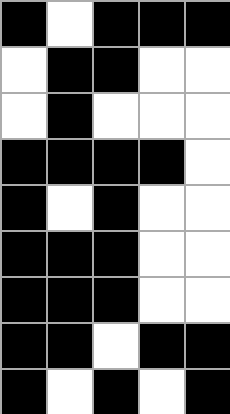[["black", "white", "black", "black", "black"], ["white", "black", "black", "white", "white"], ["white", "black", "white", "white", "white"], ["black", "black", "black", "black", "white"], ["black", "white", "black", "white", "white"], ["black", "black", "black", "white", "white"], ["black", "black", "black", "white", "white"], ["black", "black", "white", "black", "black"], ["black", "white", "black", "white", "black"]]